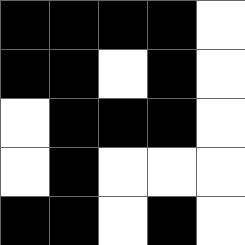[["black", "black", "black", "black", "white"], ["black", "black", "white", "black", "white"], ["white", "black", "black", "black", "white"], ["white", "black", "white", "white", "white"], ["black", "black", "white", "black", "white"]]